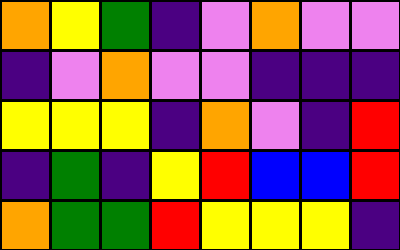[["orange", "yellow", "green", "indigo", "violet", "orange", "violet", "violet"], ["indigo", "violet", "orange", "violet", "violet", "indigo", "indigo", "indigo"], ["yellow", "yellow", "yellow", "indigo", "orange", "violet", "indigo", "red"], ["indigo", "green", "indigo", "yellow", "red", "blue", "blue", "red"], ["orange", "green", "green", "red", "yellow", "yellow", "yellow", "indigo"]]